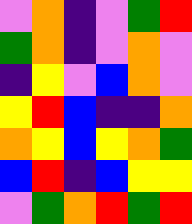[["violet", "orange", "indigo", "violet", "green", "red"], ["green", "orange", "indigo", "violet", "orange", "violet"], ["indigo", "yellow", "violet", "blue", "orange", "violet"], ["yellow", "red", "blue", "indigo", "indigo", "orange"], ["orange", "yellow", "blue", "yellow", "orange", "green"], ["blue", "red", "indigo", "blue", "yellow", "yellow"], ["violet", "green", "orange", "red", "green", "red"]]